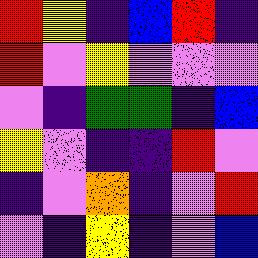[["red", "yellow", "indigo", "blue", "red", "indigo"], ["red", "violet", "yellow", "violet", "violet", "violet"], ["violet", "indigo", "green", "green", "indigo", "blue"], ["yellow", "violet", "indigo", "indigo", "red", "violet"], ["indigo", "violet", "orange", "indigo", "violet", "red"], ["violet", "indigo", "yellow", "indigo", "violet", "blue"]]